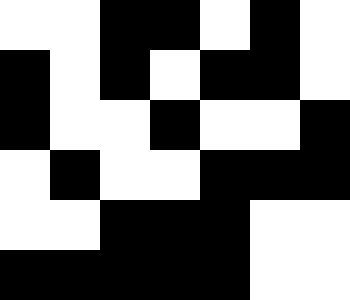[["white", "white", "black", "black", "white", "black", "white"], ["black", "white", "black", "white", "black", "black", "white"], ["black", "white", "white", "black", "white", "white", "black"], ["white", "black", "white", "white", "black", "black", "black"], ["white", "white", "black", "black", "black", "white", "white"], ["black", "black", "black", "black", "black", "white", "white"]]